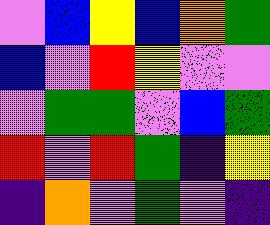[["violet", "blue", "yellow", "blue", "orange", "green"], ["blue", "violet", "red", "yellow", "violet", "violet"], ["violet", "green", "green", "violet", "blue", "green"], ["red", "violet", "red", "green", "indigo", "yellow"], ["indigo", "orange", "violet", "green", "violet", "indigo"]]